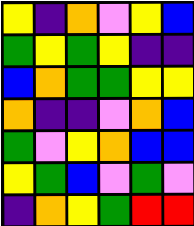[["yellow", "indigo", "orange", "violet", "yellow", "blue"], ["green", "yellow", "green", "yellow", "indigo", "indigo"], ["blue", "orange", "green", "green", "yellow", "yellow"], ["orange", "indigo", "indigo", "violet", "orange", "blue"], ["green", "violet", "yellow", "orange", "blue", "blue"], ["yellow", "green", "blue", "violet", "green", "violet"], ["indigo", "orange", "yellow", "green", "red", "red"]]